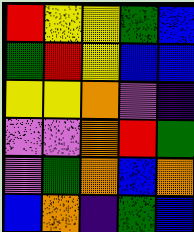[["red", "yellow", "yellow", "green", "blue"], ["green", "red", "yellow", "blue", "blue"], ["yellow", "yellow", "orange", "violet", "indigo"], ["violet", "violet", "orange", "red", "green"], ["violet", "green", "orange", "blue", "orange"], ["blue", "orange", "indigo", "green", "blue"]]